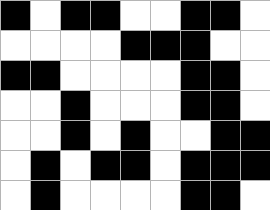[["black", "white", "black", "black", "white", "white", "black", "black", "white"], ["white", "white", "white", "white", "black", "black", "black", "white", "white"], ["black", "black", "white", "white", "white", "white", "black", "black", "white"], ["white", "white", "black", "white", "white", "white", "black", "black", "white"], ["white", "white", "black", "white", "black", "white", "white", "black", "black"], ["white", "black", "white", "black", "black", "white", "black", "black", "black"], ["white", "black", "white", "white", "white", "white", "black", "black", "white"]]